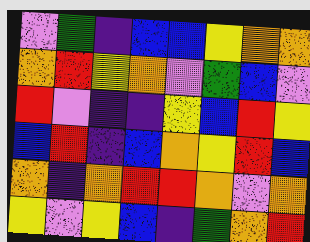[["violet", "green", "indigo", "blue", "blue", "yellow", "orange", "orange"], ["orange", "red", "yellow", "orange", "violet", "green", "blue", "violet"], ["red", "violet", "indigo", "indigo", "yellow", "blue", "red", "yellow"], ["blue", "red", "indigo", "blue", "orange", "yellow", "red", "blue"], ["orange", "indigo", "orange", "red", "red", "orange", "violet", "orange"], ["yellow", "violet", "yellow", "blue", "indigo", "green", "orange", "red"]]